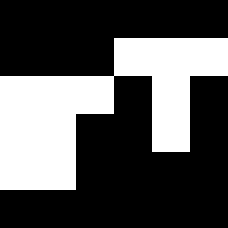[["black", "black", "black", "black", "black", "black"], ["black", "black", "black", "white", "white", "white"], ["white", "white", "white", "black", "white", "black"], ["white", "white", "black", "black", "white", "black"], ["white", "white", "black", "black", "black", "black"], ["black", "black", "black", "black", "black", "black"]]